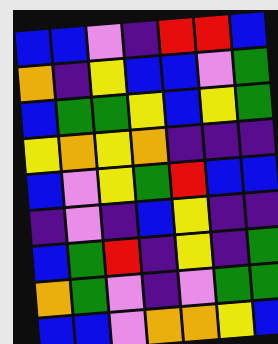[["blue", "blue", "violet", "indigo", "red", "red", "blue"], ["orange", "indigo", "yellow", "blue", "blue", "violet", "green"], ["blue", "green", "green", "yellow", "blue", "yellow", "green"], ["yellow", "orange", "yellow", "orange", "indigo", "indigo", "indigo"], ["blue", "violet", "yellow", "green", "red", "blue", "blue"], ["indigo", "violet", "indigo", "blue", "yellow", "indigo", "indigo"], ["blue", "green", "red", "indigo", "yellow", "indigo", "green"], ["orange", "green", "violet", "indigo", "violet", "green", "green"], ["blue", "blue", "violet", "orange", "orange", "yellow", "blue"]]